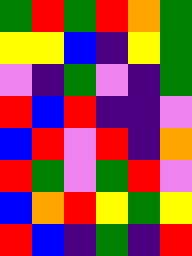[["green", "red", "green", "red", "orange", "green"], ["yellow", "yellow", "blue", "indigo", "yellow", "green"], ["violet", "indigo", "green", "violet", "indigo", "green"], ["red", "blue", "red", "indigo", "indigo", "violet"], ["blue", "red", "violet", "red", "indigo", "orange"], ["red", "green", "violet", "green", "red", "violet"], ["blue", "orange", "red", "yellow", "green", "yellow"], ["red", "blue", "indigo", "green", "indigo", "red"]]